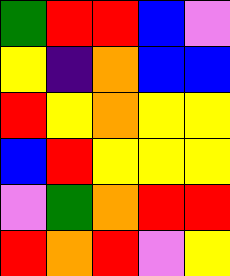[["green", "red", "red", "blue", "violet"], ["yellow", "indigo", "orange", "blue", "blue"], ["red", "yellow", "orange", "yellow", "yellow"], ["blue", "red", "yellow", "yellow", "yellow"], ["violet", "green", "orange", "red", "red"], ["red", "orange", "red", "violet", "yellow"]]